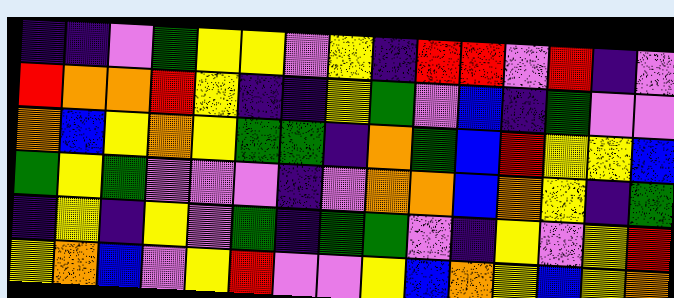[["indigo", "indigo", "violet", "green", "yellow", "yellow", "violet", "yellow", "indigo", "red", "red", "violet", "red", "indigo", "violet"], ["red", "orange", "orange", "red", "yellow", "indigo", "indigo", "yellow", "green", "violet", "blue", "indigo", "green", "violet", "violet"], ["orange", "blue", "yellow", "orange", "yellow", "green", "green", "indigo", "orange", "green", "blue", "red", "yellow", "yellow", "blue"], ["green", "yellow", "green", "violet", "violet", "violet", "indigo", "violet", "orange", "orange", "blue", "orange", "yellow", "indigo", "green"], ["indigo", "yellow", "indigo", "yellow", "violet", "green", "indigo", "green", "green", "violet", "indigo", "yellow", "violet", "yellow", "red"], ["yellow", "orange", "blue", "violet", "yellow", "red", "violet", "violet", "yellow", "blue", "orange", "yellow", "blue", "yellow", "orange"]]